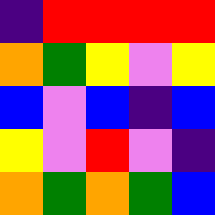[["indigo", "red", "red", "red", "red"], ["orange", "green", "yellow", "violet", "yellow"], ["blue", "violet", "blue", "indigo", "blue"], ["yellow", "violet", "red", "violet", "indigo"], ["orange", "green", "orange", "green", "blue"]]